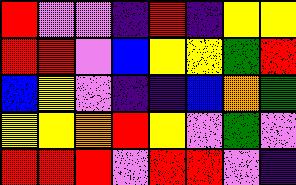[["red", "violet", "violet", "indigo", "red", "indigo", "yellow", "yellow"], ["red", "red", "violet", "blue", "yellow", "yellow", "green", "red"], ["blue", "yellow", "violet", "indigo", "indigo", "blue", "orange", "green"], ["yellow", "yellow", "orange", "red", "yellow", "violet", "green", "violet"], ["red", "red", "red", "violet", "red", "red", "violet", "indigo"]]